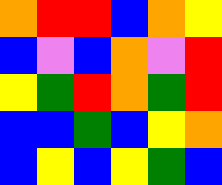[["orange", "red", "red", "blue", "orange", "yellow"], ["blue", "violet", "blue", "orange", "violet", "red"], ["yellow", "green", "red", "orange", "green", "red"], ["blue", "blue", "green", "blue", "yellow", "orange"], ["blue", "yellow", "blue", "yellow", "green", "blue"]]